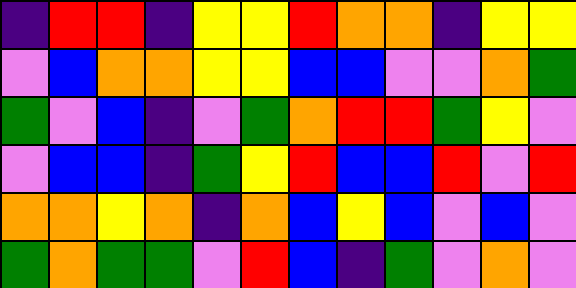[["indigo", "red", "red", "indigo", "yellow", "yellow", "red", "orange", "orange", "indigo", "yellow", "yellow"], ["violet", "blue", "orange", "orange", "yellow", "yellow", "blue", "blue", "violet", "violet", "orange", "green"], ["green", "violet", "blue", "indigo", "violet", "green", "orange", "red", "red", "green", "yellow", "violet"], ["violet", "blue", "blue", "indigo", "green", "yellow", "red", "blue", "blue", "red", "violet", "red"], ["orange", "orange", "yellow", "orange", "indigo", "orange", "blue", "yellow", "blue", "violet", "blue", "violet"], ["green", "orange", "green", "green", "violet", "red", "blue", "indigo", "green", "violet", "orange", "violet"]]